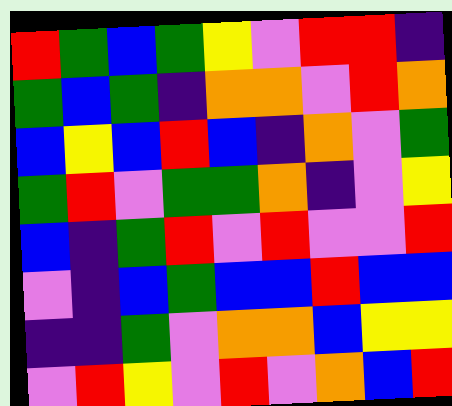[["red", "green", "blue", "green", "yellow", "violet", "red", "red", "indigo"], ["green", "blue", "green", "indigo", "orange", "orange", "violet", "red", "orange"], ["blue", "yellow", "blue", "red", "blue", "indigo", "orange", "violet", "green"], ["green", "red", "violet", "green", "green", "orange", "indigo", "violet", "yellow"], ["blue", "indigo", "green", "red", "violet", "red", "violet", "violet", "red"], ["violet", "indigo", "blue", "green", "blue", "blue", "red", "blue", "blue"], ["indigo", "indigo", "green", "violet", "orange", "orange", "blue", "yellow", "yellow"], ["violet", "red", "yellow", "violet", "red", "violet", "orange", "blue", "red"]]